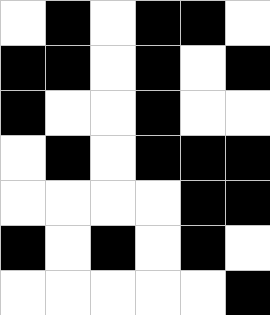[["white", "black", "white", "black", "black", "white"], ["black", "black", "white", "black", "white", "black"], ["black", "white", "white", "black", "white", "white"], ["white", "black", "white", "black", "black", "black"], ["white", "white", "white", "white", "black", "black"], ["black", "white", "black", "white", "black", "white"], ["white", "white", "white", "white", "white", "black"]]